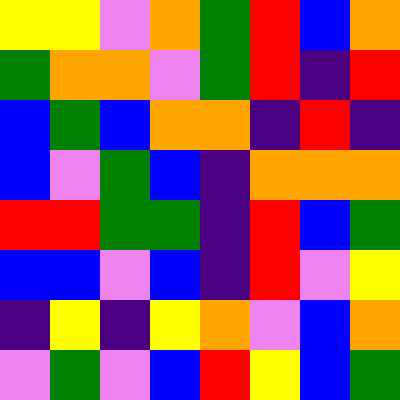[["yellow", "yellow", "violet", "orange", "green", "red", "blue", "orange"], ["green", "orange", "orange", "violet", "green", "red", "indigo", "red"], ["blue", "green", "blue", "orange", "orange", "indigo", "red", "indigo"], ["blue", "violet", "green", "blue", "indigo", "orange", "orange", "orange"], ["red", "red", "green", "green", "indigo", "red", "blue", "green"], ["blue", "blue", "violet", "blue", "indigo", "red", "violet", "yellow"], ["indigo", "yellow", "indigo", "yellow", "orange", "violet", "blue", "orange"], ["violet", "green", "violet", "blue", "red", "yellow", "blue", "green"]]